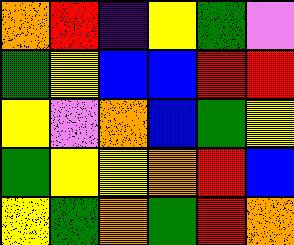[["orange", "red", "indigo", "yellow", "green", "violet"], ["green", "yellow", "blue", "blue", "red", "red"], ["yellow", "violet", "orange", "blue", "green", "yellow"], ["green", "yellow", "yellow", "orange", "red", "blue"], ["yellow", "green", "orange", "green", "red", "orange"]]